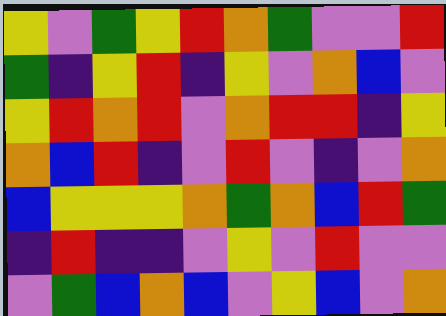[["yellow", "violet", "green", "yellow", "red", "orange", "green", "violet", "violet", "red"], ["green", "indigo", "yellow", "red", "indigo", "yellow", "violet", "orange", "blue", "violet"], ["yellow", "red", "orange", "red", "violet", "orange", "red", "red", "indigo", "yellow"], ["orange", "blue", "red", "indigo", "violet", "red", "violet", "indigo", "violet", "orange"], ["blue", "yellow", "yellow", "yellow", "orange", "green", "orange", "blue", "red", "green"], ["indigo", "red", "indigo", "indigo", "violet", "yellow", "violet", "red", "violet", "violet"], ["violet", "green", "blue", "orange", "blue", "violet", "yellow", "blue", "violet", "orange"]]